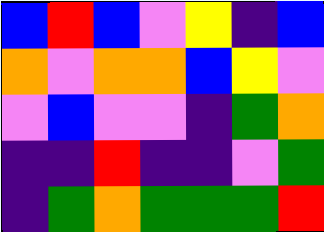[["blue", "red", "blue", "violet", "yellow", "indigo", "blue"], ["orange", "violet", "orange", "orange", "blue", "yellow", "violet"], ["violet", "blue", "violet", "violet", "indigo", "green", "orange"], ["indigo", "indigo", "red", "indigo", "indigo", "violet", "green"], ["indigo", "green", "orange", "green", "green", "green", "red"]]